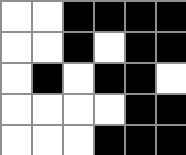[["white", "white", "black", "black", "black", "black"], ["white", "white", "black", "white", "black", "black"], ["white", "black", "white", "black", "black", "white"], ["white", "white", "white", "white", "black", "black"], ["white", "white", "white", "black", "black", "black"]]